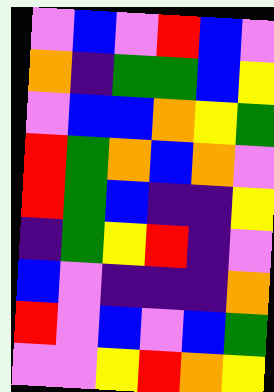[["violet", "blue", "violet", "red", "blue", "violet"], ["orange", "indigo", "green", "green", "blue", "yellow"], ["violet", "blue", "blue", "orange", "yellow", "green"], ["red", "green", "orange", "blue", "orange", "violet"], ["red", "green", "blue", "indigo", "indigo", "yellow"], ["indigo", "green", "yellow", "red", "indigo", "violet"], ["blue", "violet", "indigo", "indigo", "indigo", "orange"], ["red", "violet", "blue", "violet", "blue", "green"], ["violet", "violet", "yellow", "red", "orange", "yellow"]]